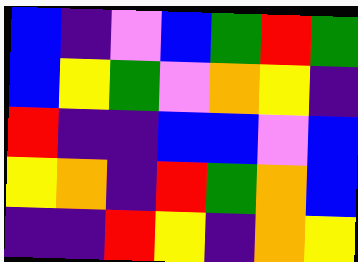[["blue", "indigo", "violet", "blue", "green", "red", "green"], ["blue", "yellow", "green", "violet", "orange", "yellow", "indigo"], ["red", "indigo", "indigo", "blue", "blue", "violet", "blue"], ["yellow", "orange", "indigo", "red", "green", "orange", "blue"], ["indigo", "indigo", "red", "yellow", "indigo", "orange", "yellow"]]